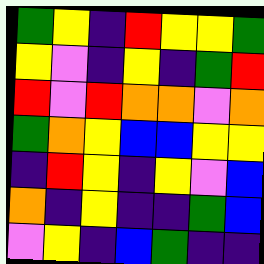[["green", "yellow", "indigo", "red", "yellow", "yellow", "green"], ["yellow", "violet", "indigo", "yellow", "indigo", "green", "red"], ["red", "violet", "red", "orange", "orange", "violet", "orange"], ["green", "orange", "yellow", "blue", "blue", "yellow", "yellow"], ["indigo", "red", "yellow", "indigo", "yellow", "violet", "blue"], ["orange", "indigo", "yellow", "indigo", "indigo", "green", "blue"], ["violet", "yellow", "indigo", "blue", "green", "indigo", "indigo"]]